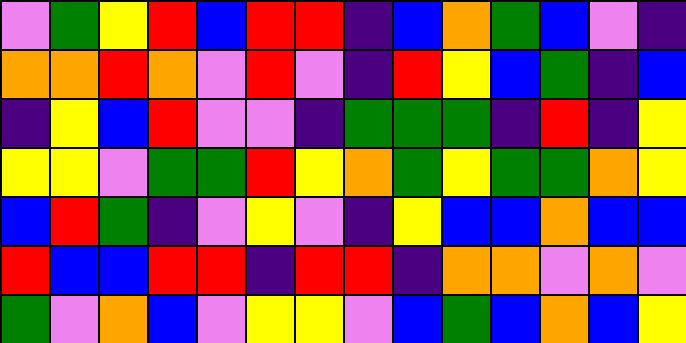[["violet", "green", "yellow", "red", "blue", "red", "red", "indigo", "blue", "orange", "green", "blue", "violet", "indigo"], ["orange", "orange", "red", "orange", "violet", "red", "violet", "indigo", "red", "yellow", "blue", "green", "indigo", "blue"], ["indigo", "yellow", "blue", "red", "violet", "violet", "indigo", "green", "green", "green", "indigo", "red", "indigo", "yellow"], ["yellow", "yellow", "violet", "green", "green", "red", "yellow", "orange", "green", "yellow", "green", "green", "orange", "yellow"], ["blue", "red", "green", "indigo", "violet", "yellow", "violet", "indigo", "yellow", "blue", "blue", "orange", "blue", "blue"], ["red", "blue", "blue", "red", "red", "indigo", "red", "red", "indigo", "orange", "orange", "violet", "orange", "violet"], ["green", "violet", "orange", "blue", "violet", "yellow", "yellow", "violet", "blue", "green", "blue", "orange", "blue", "yellow"]]